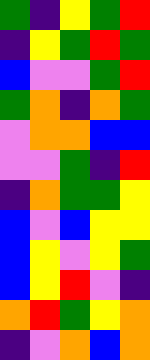[["green", "indigo", "yellow", "green", "red"], ["indigo", "yellow", "green", "red", "green"], ["blue", "violet", "violet", "green", "red"], ["green", "orange", "indigo", "orange", "green"], ["violet", "orange", "orange", "blue", "blue"], ["violet", "violet", "green", "indigo", "red"], ["indigo", "orange", "green", "green", "yellow"], ["blue", "violet", "blue", "yellow", "yellow"], ["blue", "yellow", "violet", "yellow", "green"], ["blue", "yellow", "red", "violet", "indigo"], ["orange", "red", "green", "yellow", "orange"], ["indigo", "violet", "orange", "blue", "orange"]]